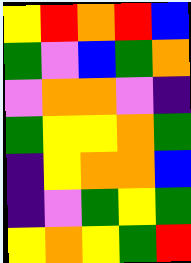[["yellow", "red", "orange", "red", "blue"], ["green", "violet", "blue", "green", "orange"], ["violet", "orange", "orange", "violet", "indigo"], ["green", "yellow", "yellow", "orange", "green"], ["indigo", "yellow", "orange", "orange", "blue"], ["indigo", "violet", "green", "yellow", "green"], ["yellow", "orange", "yellow", "green", "red"]]